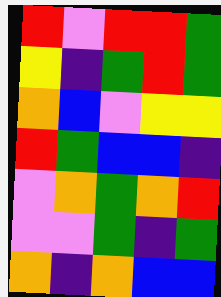[["red", "violet", "red", "red", "green"], ["yellow", "indigo", "green", "red", "green"], ["orange", "blue", "violet", "yellow", "yellow"], ["red", "green", "blue", "blue", "indigo"], ["violet", "orange", "green", "orange", "red"], ["violet", "violet", "green", "indigo", "green"], ["orange", "indigo", "orange", "blue", "blue"]]